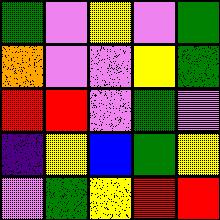[["green", "violet", "yellow", "violet", "green"], ["orange", "violet", "violet", "yellow", "green"], ["red", "red", "violet", "green", "violet"], ["indigo", "yellow", "blue", "green", "yellow"], ["violet", "green", "yellow", "red", "red"]]